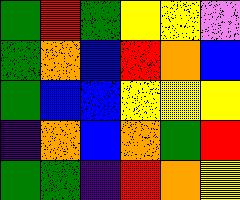[["green", "red", "green", "yellow", "yellow", "violet"], ["green", "orange", "blue", "red", "orange", "blue"], ["green", "blue", "blue", "yellow", "yellow", "yellow"], ["indigo", "orange", "blue", "orange", "green", "red"], ["green", "green", "indigo", "red", "orange", "yellow"]]